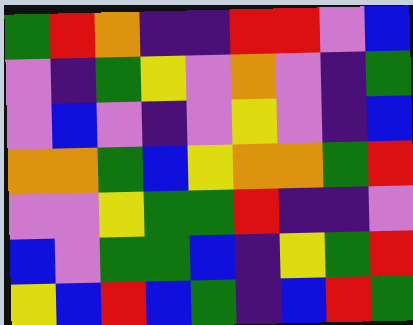[["green", "red", "orange", "indigo", "indigo", "red", "red", "violet", "blue"], ["violet", "indigo", "green", "yellow", "violet", "orange", "violet", "indigo", "green"], ["violet", "blue", "violet", "indigo", "violet", "yellow", "violet", "indigo", "blue"], ["orange", "orange", "green", "blue", "yellow", "orange", "orange", "green", "red"], ["violet", "violet", "yellow", "green", "green", "red", "indigo", "indigo", "violet"], ["blue", "violet", "green", "green", "blue", "indigo", "yellow", "green", "red"], ["yellow", "blue", "red", "blue", "green", "indigo", "blue", "red", "green"]]